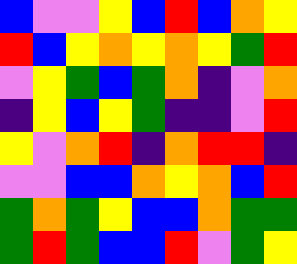[["blue", "violet", "violet", "yellow", "blue", "red", "blue", "orange", "yellow"], ["red", "blue", "yellow", "orange", "yellow", "orange", "yellow", "green", "red"], ["violet", "yellow", "green", "blue", "green", "orange", "indigo", "violet", "orange"], ["indigo", "yellow", "blue", "yellow", "green", "indigo", "indigo", "violet", "red"], ["yellow", "violet", "orange", "red", "indigo", "orange", "red", "red", "indigo"], ["violet", "violet", "blue", "blue", "orange", "yellow", "orange", "blue", "red"], ["green", "orange", "green", "yellow", "blue", "blue", "orange", "green", "green"], ["green", "red", "green", "blue", "blue", "red", "violet", "green", "yellow"]]